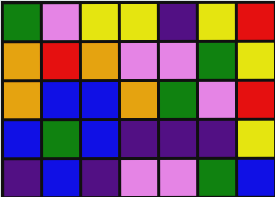[["green", "violet", "yellow", "yellow", "indigo", "yellow", "red"], ["orange", "red", "orange", "violet", "violet", "green", "yellow"], ["orange", "blue", "blue", "orange", "green", "violet", "red"], ["blue", "green", "blue", "indigo", "indigo", "indigo", "yellow"], ["indigo", "blue", "indigo", "violet", "violet", "green", "blue"]]